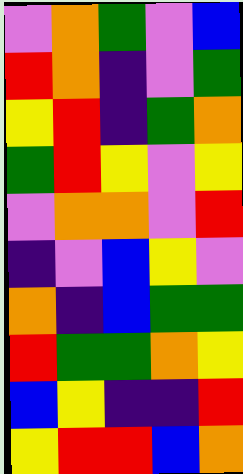[["violet", "orange", "green", "violet", "blue"], ["red", "orange", "indigo", "violet", "green"], ["yellow", "red", "indigo", "green", "orange"], ["green", "red", "yellow", "violet", "yellow"], ["violet", "orange", "orange", "violet", "red"], ["indigo", "violet", "blue", "yellow", "violet"], ["orange", "indigo", "blue", "green", "green"], ["red", "green", "green", "orange", "yellow"], ["blue", "yellow", "indigo", "indigo", "red"], ["yellow", "red", "red", "blue", "orange"]]